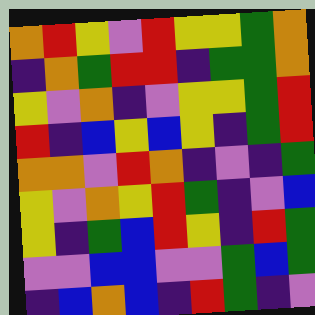[["orange", "red", "yellow", "violet", "red", "yellow", "yellow", "green", "orange"], ["indigo", "orange", "green", "red", "red", "indigo", "green", "green", "orange"], ["yellow", "violet", "orange", "indigo", "violet", "yellow", "yellow", "green", "red"], ["red", "indigo", "blue", "yellow", "blue", "yellow", "indigo", "green", "red"], ["orange", "orange", "violet", "red", "orange", "indigo", "violet", "indigo", "green"], ["yellow", "violet", "orange", "yellow", "red", "green", "indigo", "violet", "blue"], ["yellow", "indigo", "green", "blue", "red", "yellow", "indigo", "red", "green"], ["violet", "violet", "blue", "blue", "violet", "violet", "green", "blue", "green"], ["indigo", "blue", "orange", "blue", "indigo", "red", "green", "indigo", "violet"]]